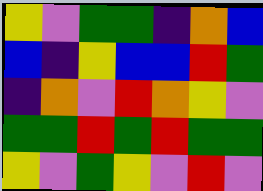[["yellow", "violet", "green", "green", "indigo", "orange", "blue"], ["blue", "indigo", "yellow", "blue", "blue", "red", "green"], ["indigo", "orange", "violet", "red", "orange", "yellow", "violet"], ["green", "green", "red", "green", "red", "green", "green"], ["yellow", "violet", "green", "yellow", "violet", "red", "violet"]]